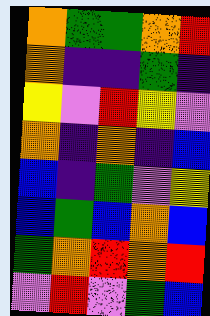[["orange", "green", "green", "orange", "red"], ["orange", "indigo", "indigo", "green", "indigo"], ["yellow", "violet", "red", "yellow", "violet"], ["orange", "indigo", "orange", "indigo", "blue"], ["blue", "indigo", "green", "violet", "yellow"], ["blue", "green", "blue", "orange", "blue"], ["green", "orange", "red", "orange", "red"], ["violet", "red", "violet", "green", "blue"]]